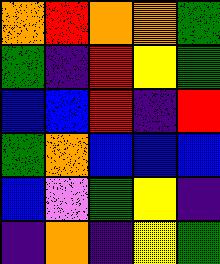[["orange", "red", "orange", "orange", "green"], ["green", "indigo", "red", "yellow", "green"], ["blue", "blue", "red", "indigo", "red"], ["green", "orange", "blue", "blue", "blue"], ["blue", "violet", "green", "yellow", "indigo"], ["indigo", "orange", "indigo", "yellow", "green"]]